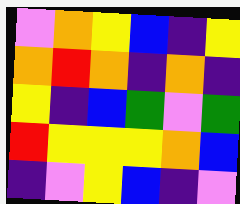[["violet", "orange", "yellow", "blue", "indigo", "yellow"], ["orange", "red", "orange", "indigo", "orange", "indigo"], ["yellow", "indigo", "blue", "green", "violet", "green"], ["red", "yellow", "yellow", "yellow", "orange", "blue"], ["indigo", "violet", "yellow", "blue", "indigo", "violet"]]